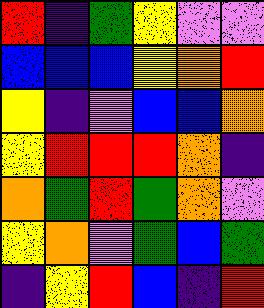[["red", "indigo", "green", "yellow", "violet", "violet"], ["blue", "blue", "blue", "yellow", "orange", "red"], ["yellow", "indigo", "violet", "blue", "blue", "orange"], ["yellow", "red", "red", "red", "orange", "indigo"], ["orange", "green", "red", "green", "orange", "violet"], ["yellow", "orange", "violet", "green", "blue", "green"], ["indigo", "yellow", "red", "blue", "indigo", "red"]]